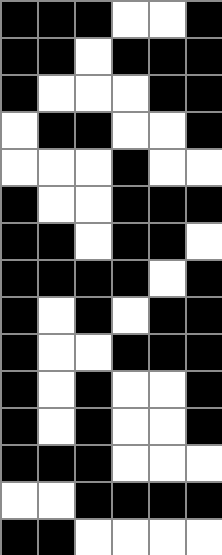[["black", "black", "black", "white", "white", "black"], ["black", "black", "white", "black", "black", "black"], ["black", "white", "white", "white", "black", "black"], ["white", "black", "black", "white", "white", "black"], ["white", "white", "white", "black", "white", "white"], ["black", "white", "white", "black", "black", "black"], ["black", "black", "white", "black", "black", "white"], ["black", "black", "black", "black", "white", "black"], ["black", "white", "black", "white", "black", "black"], ["black", "white", "white", "black", "black", "black"], ["black", "white", "black", "white", "white", "black"], ["black", "white", "black", "white", "white", "black"], ["black", "black", "black", "white", "white", "white"], ["white", "white", "black", "black", "black", "black"], ["black", "black", "white", "white", "white", "white"]]